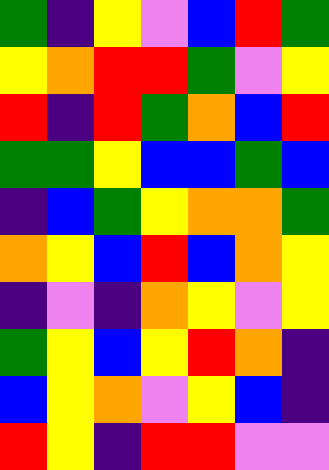[["green", "indigo", "yellow", "violet", "blue", "red", "green"], ["yellow", "orange", "red", "red", "green", "violet", "yellow"], ["red", "indigo", "red", "green", "orange", "blue", "red"], ["green", "green", "yellow", "blue", "blue", "green", "blue"], ["indigo", "blue", "green", "yellow", "orange", "orange", "green"], ["orange", "yellow", "blue", "red", "blue", "orange", "yellow"], ["indigo", "violet", "indigo", "orange", "yellow", "violet", "yellow"], ["green", "yellow", "blue", "yellow", "red", "orange", "indigo"], ["blue", "yellow", "orange", "violet", "yellow", "blue", "indigo"], ["red", "yellow", "indigo", "red", "red", "violet", "violet"]]